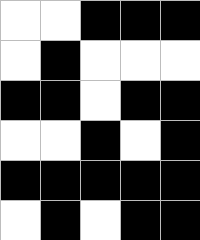[["white", "white", "black", "black", "black"], ["white", "black", "white", "white", "white"], ["black", "black", "white", "black", "black"], ["white", "white", "black", "white", "black"], ["black", "black", "black", "black", "black"], ["white", "black", "white", "black", "black"]]